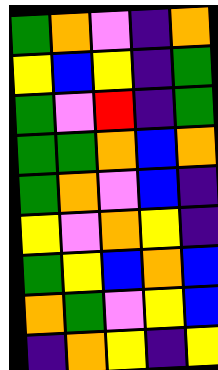[["green", "orange", "violet", "indigo", "orange"], ["yellow", "blue", "yellow", "indigo", "green"], ["green", "violet", "red", "indigo", "green"], ["green", "green", "orange", "blue", "orange"], ["green", "orange", "violet", "blue", "indigo"], ["yellow", "violet", "orange", "yellow", "indigo"], ["green", "yellow", "blue", "orange", "blue"], ["orange", "green", "violet", "yellow", "blue"], ["indigo", "orange", "yellow", "indigo", "yellow"]]